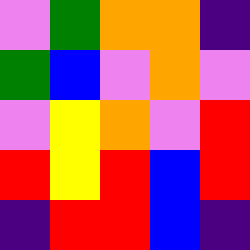[["violet", "green", "orange", "orange", "indigo"], ["green", "blue", "violet", "orange", "violet"], ["violet", "yellow", "orange", "violet", "red"], ["red", "yellow", "red", "blue", "red"], ["indigo", "red", "red", "blue", "indigo"]]